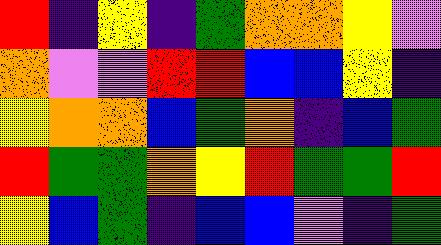[["red", "indigo", "yellow", "indigo", "green", "orange", "orange", "yellow", "violet"], ["orange", "violet", "violet", "red", "red", "blue", "blue", "yellow", "indigo"], ["yellow", "orange", "orange", "blue", "green", "orange", "indigo", "blue", "green"], ["red", "green", "green", "orange", "yellow", "red", "green", "green", "red"], ["yellow", "blue", "green", "indigo", "blue", "blue", "violet", "indigo", "green"]]